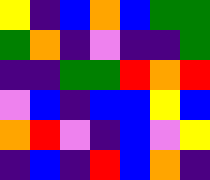[["yellow", "indigo", "blue", "orange", "blue", "green", "green"], ["green", "orange", "indigo", "violet", "indigo", "indigo", "green"], ["indigo", "indigo", "green", "green", "red", "orange", "red"], ["violet", "blue", "indigo", "blue", "blue", "yellow", "blue"], ["orange", "red", "violet", "indigo", "blue", "violet", "yellow"], ["indigo", "blue", "indigo", "red", "blue", "orange", "indigo"]]